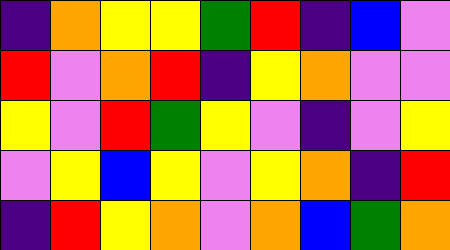[["indigo", "orange", "yellow", "yellow", "green", "red", "indigo", "blue", "violet"], ["red", "violet", "orange", "red", "indigo", "yellow", "orange", "violet", "violet"], ["yellow", "violet", "red", "green", "yellow", "violet", "indigo", "violet", "yellow"], ["violet", "yellow", "blue", "yellow", "violet", "yellow", "orange", "indigo", "red"], ["indigo", "red", "yellow", "orange", "violet", "orange", "blue", "green", "orange"]]